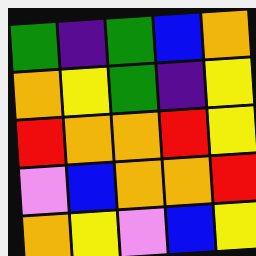[["green", "indigo", "green", "blue", "orange"], ["orange", "yellow", "green", "indigo", "yellow"], ["red", "orange", "orange", "red", "yellow"], ["violet", "blue", "orange", "orange", "red"], ["orange", "yellow", "violet", "blue", "yellow"]]